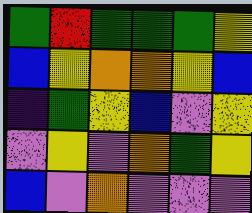[["green", "red", "green", "green", "green", "yellow"], ["blue", "yellow", "orange", "orange", "yellow", "blue"], ["indigo", "green", "yellow", "blue", "violet", "yellow"], ["violet", "yellow", "violet", "orange", "green", "yellow"], ["blue", "violet", "orange", "violet", "violet", "violet"]]